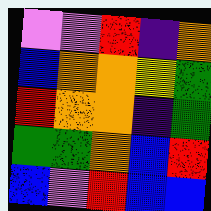[["violet", "violet", "red", "indigo", "orange"], ["blue", "orange", "orange", "yellow", "green"], ["red", "orange", "orange", "indigo", "green"], ["green", "green", "orange", "blue", "red"], ["blue", "violet", "red", "blue", "blue"]]